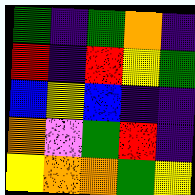[["green", "indigo", "green", "orange", "indigo"], ["red", "indigo", "red", "yellow", "green"], ["blue", "yellow", "blue", "indigo", "indigo"], ["orange", "violet", "green", "red", "indigo"], ["yellow", "orange", "orange", "green", "yellow"]]